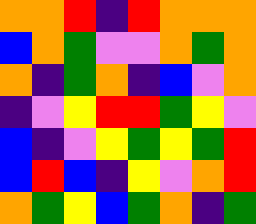[["orange", "orange", "red", "indigo", "red", "orange", "orange", "orange"], ["blue", "orange", "green", "violet", "violet", "orange", "green", "orange"], ["orange", "indigo", "green", "orange", "indigo", "blue", "violet", "orange"], ["indigo", "violet", "yellow", "red", "red", "green", "yellow", "violet"], ["blue", "indigo", "violet", "yellow", "green", "yellow", "green", "red"], ["blue", "red", "blue", "indigo", "yellow", "violet", "orange", "red"], ["orange", "green", "yellow", "blue", "green", "orange", "indigo", "green"]]